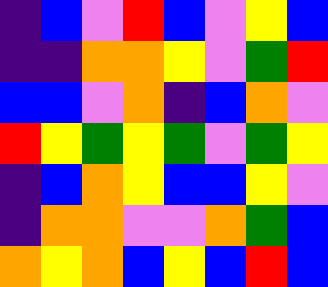[["indigo", "blue", "violet", "red", "blue", "violet", "yellow", "blue"], ["indigo", "indigo", "orange", "orange", "yellow", "violet", "green", "red"], ["blue", "blue", "violet", "orange", "indigo", "blue", "orange", "violet"], ["red", "yellow", "green", "yellow", "green", "violet", "green", "yellow"], ["indigo", "blue", "orange", "yellow", "blue", "blue", "yellow", "violet"], ["indigo", "orange", "orange", "violet", "violet", "orange", "green", "blue"], ["orange", "yellow", "orange", "blue", "yellow", "blue", "red", "blue"]]